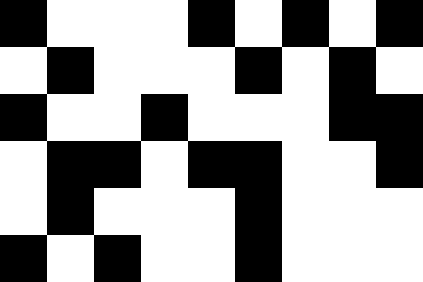[["black", "white", "white", "white", "black", "white", "black", "white", "black"], ["white", "black", "white", "white", "white", "black", "white", "black", "white"], ["black", "white", "white", "black", "white", "white", "white", "black", "black"], ["white", "black", "black", "white", "black", "black", "white", "white", "black"], ["white", "black", "white", "white", "white", "black", "white", "white", "white"], ["black", "white", "black", "white", "white", "black", "white", "white", "white"]]